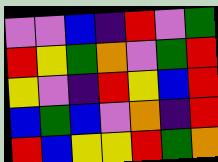[["violet", "violet", "blue", "indigo", "red", "violet", "green"], ["red", "yellow", "green", "orange", "violet", "green", "red"], ["yellow", "violet", "indigo", "red", "yellow", "blue", "red"], ["blue", "green", "blue", "violet", "orange", "indigo", "red"], ["red", "blue", "yellow", "yellow", "red", "green", "orange"]]